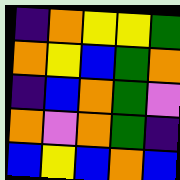[["indigo", "orange", "yellow", "yellow", "green"], ["orange", "yellow", "blue", "green", "orange"], ["indigo", "blue", "orange", "green", "violet"], ["orange", "violet", "orange", "green", "indigo"], ["blue", "yellow", "blue", "orange", "blue"]]